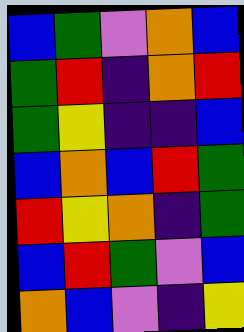[["blue", "green", "violet", "orange", "blue"], ["green", "red", "indigo", "orange", "red"], ["green", "yellow", "indigo", "indigo", "blue"], ["blue", "orange", "blue", "red", "green"], ["red", "yellow", "orange", "indigo", "green"], ["blue", "red", "green", "violet", "blue"], ["orange", "blue", "violet", "indigo", "yellow"]]